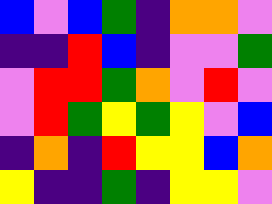[["blue", "violet", "blue", "green", "indigo", "orange", "orange", "violet"], ["indigo", "indigo", "red", "blue", "indigo", "violet", "violet", "green"], ["violet", "red", "red", "green", "orange", "violet", "red", "violet"], ["violet", "red", "green", "yellow", "green", "yellow", "violet", "blue"], ["indigo", "orange", "indigo", "red", "yellow", "yellow", "blue", "orange"], ["yellow", "indigo", "indigo", "green", "indigo", "yellow", "yellow", "violet"]]